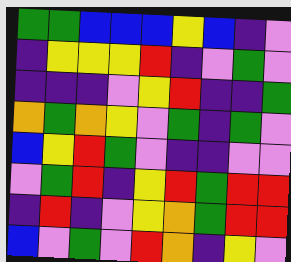[["green", "green", "blue", "blue", "blue", "yellow", "blue", "indigo", "violet"], ["indigo", "yellow", "yellow", "yellow", "red", "indigo", "violet", "green", "violet"], ["indigo", "indigo", "indigo", "violet", "yellow", "red", "indigo", "indigo", "green"], ["orange", "green", "orange", "yellow", "violet", "green", "indigo", "green", "violet"], ["blue", "yellow", "red", "green", "violet", "indigo", "indigo", "violet", "violet"], ["violet", "green", "red", "indigo", "yellow", "red", "green", "red", "red"], ["indigo", "red", "indigo", "violet", "yellow", "orange", "green", "red", "red"], ["blue", "violet", "green", "violet", "red", "orange", "indigo", "yellow", "violet"]]